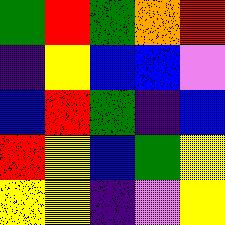[["green", "red", "green", "orange", "red"], ["indigo", "yellow", "blue", "blue", "violet"], ["blue", "red", "green", "indigo", "blue"], ["red", "yellow", "blue", "green", "yellow"], ["yellow", "yellow", "indigo", "violet", "yellow"]]